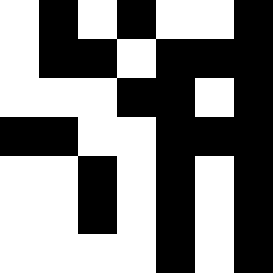[["white", "black", "white", "black", "white", "white", "black"], ["white", "black", "black", "white", "black", "black", "black"], ["white", "white", "white", "black", "black", "white", "black"], ["black", "black", "white", "white", "black", "black", "black"], ["white", "white", "black", "white", "black", "white", "black"], ["white", "white", "black", "white", "black", "white", "black"], ["white", "white", "white", "white", "black", "white", "black"]]